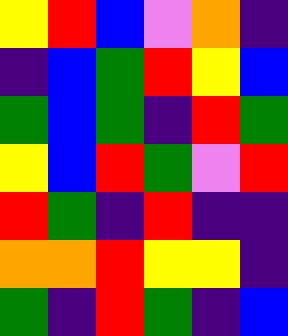[["yellow", "red", "blue", "violet", "orange", "indigo"], ["indigo", "blue", "green", "red", "yellow", "blue"], ["green", "blue", "green", "indigo", "red", "green"], ["yellow", "blue", "red", "green", "violet", "red"], ["red", "green", "indigo", "red", "indigo", "indigo"], ["orange", "orange", "red", "yellow", "yellow", "indigo"], ["green", "indigo", "red", "green", "indigo", "blue"]]